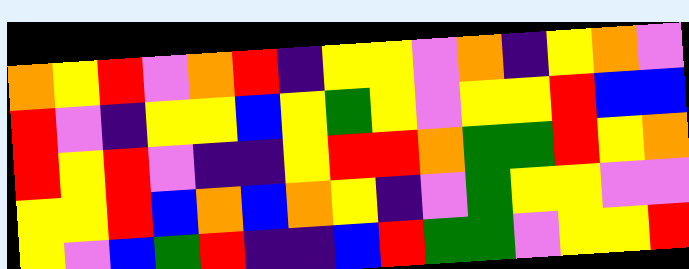[["orange", "yellow", "red", "violet", "orange", "red", "indigo", "yellow", "yellow", "violet", "orange", "indigo", "yellow", "orange", "violet"], ["red", "violet", "indigo", "yellow", "yellow", "blue", "yellow", "green", "yellow", "violet", "yellow", "yellow", "red", "blue", "blue"], ["red", "yellow", "red", "violet", "indigo", "indigo", "yellow", "red", "red", "orange", "green", "green", "red", "yellow", "orange"], ["yellow", "yellow", "red", "blue", "orange", "blue", "orange", "yellow", "indigo", "violet", "green", "yellow", "yellow", "violet", "violet"], ["yellow", "violet", "blue", "green", "red", "indigo", "indigo", "blue", "red", "green", "green", "violet", "yellow", "yellow", "red"]]